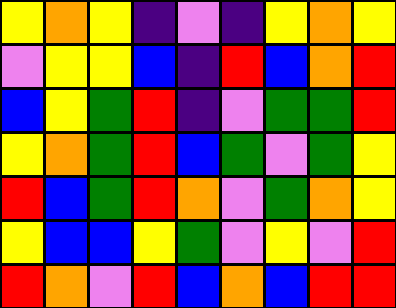[["yellow", "orange", "yellow", "indigo", "violet", "indigo", "yellow", "orange", "yellow"], ["violet", "yellow", "yellow", "blue", "indigo", "red", "blue", "orange", "red"], ["blue", "yellow", "green", "red", "indigo", "violet", "green", "green", "red"], ["yellow", "orange", "green", "red", "blue", "green", "violet", "green", "yellow"], ["red", "blue", "green", "red", "orange", "violet", "green", "orange", "yellow"], ["yellow", "blue", "blue", "yellow", "green", "violet", "yellow", "violet", "red"], ["red", "orange", "violet", "red", "blue", "orange", "blue", "red", "red"]]